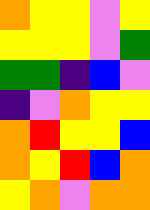[["orange", "yellow", "yellow", "violet", "yellow"], ["yellow", "yellow", "yellow", "violet", "green"], ["green", "green", "indigo", "blue", "violet"], ["indigo", "violet", "orange", "yellow", "yellow"], ["orange", "red", "yellow", "yellow", "blue"], ["orange", "yellow", "red", "blue", "orange"], ["yellow", "orange", "violet", "orange", "orange"]]